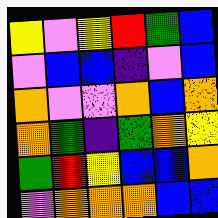[["yellow", "violet", "yellow", "red", "green", "blue"], ["violet", "blue", "blue", "indigo", "violet", "blue"], ["orange", "violet", "violet", "orange", "blue", "orange"], ["orange", "green", "indigo", "green", "orange", "yellow"], ["green", "red", "yellow", "blue", "blue", "orange"], ["violet", "orange", "orange", "orange", "blue", "blue"]]